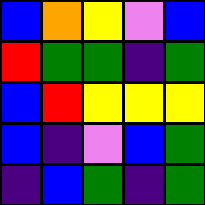[["blue", "orange", "yellow", "violet", "blue"], ["red", "green", "green", "indigo", "green"], ["blue", "red", "yellow", "yellow", "yellow"], ["blue", "indigo", "violet", "blue", "green"], ["indigo", "blue", "green", "indigo", "green"]]